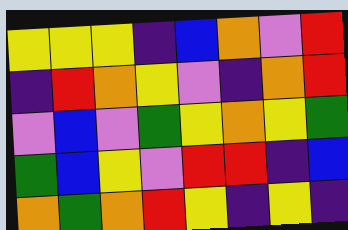[["yellow", "yellow", "yellow", "indigo", "blue", "orange", "violet", "red"], ["indigo", "red", "orange", "yellow", "violet", "indigo", "orange", "red"], ["violet", "blue", "violet", "green", "yellow", "orange", "yellow", "green"], ["green", "blue", "yellow", "violet", "red", "red", "indigo", "blue"], ["orange", "green", "orange", "red", "yellow", "indigo", "yellow", "indigo"]]